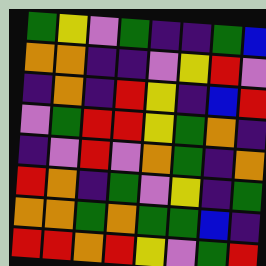[["green", "yellow", "violet", "green", "indigo", "indigo", "green", "blue"], ["orange", "orange", "indigo", "indigo", "violet", "yellow", "red", "violet"], ["indigo", "orange", "indigo", "red", "yellow", "indigo", "blue", "red"], ["violet", "green", "red", "red", "yellow", "green", "orange", "indigo"], ["indigo", "violet", "red", "violet", "orange", "green", "indigo", "orange"], ["red", "orange", "indigo", "green", "violet", "yellow", "indigo", "green"], ["orange", "orange", "green", "orange", "green", "green", "blue", "indigo"], ["red", "red", "orange", "red", "yellow", "violet", "green", "red"]]